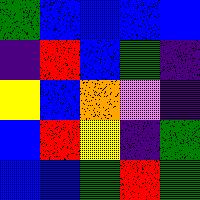[["green", "blue", "blue", "blue", "blue"], ["indigo", "red", "blue", "green", "indigo"], ["yellow", "blue", "orange", "violet", "indigo"], ["blue", "red", "yellow", "indigo", "green"], ["blue", "blue", "green", "red", "green"]]